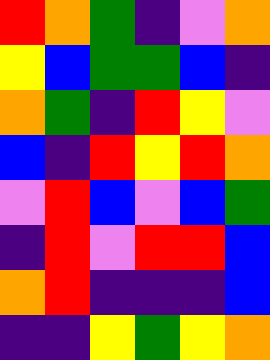[["red", "orange", "green", "indigo", "violet", "orange"], ["yellow", "blue", "green", "green", "blue", "indigo"], ["orange", "green", "indigo", "red", "yellow", "violet"], ["blue", "indigo", "red", "yellow", "red", "orange"], ["violet", "red", "blue", "violet", "blue", "green"], ["indigo", "red", "violet", "red", "red", "blue"], ["orange", "red", "indigo", "indigo", "indigo", "blue"], ["indigo", "indigo", "yellow", "green", "yellow", "orange"]]